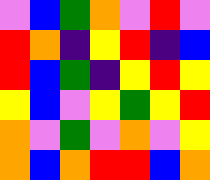[["violet", "blue", "green", "orange", "violet", "red", "violet"], ["red", "orange", "indigo", "yellow", "red", "indigo", "blue"], ["red", "blue", "green", "indigo", "yellow", "red", "yellow"], ["yellow", "blue", "violet", "yellow", "green", "yellow", "red"], ["orange", "violet", "green", "violet", "orange", "violet", "yellow"], ["orange", "blue", "orange", "red", "red", "blue", "orange"]]